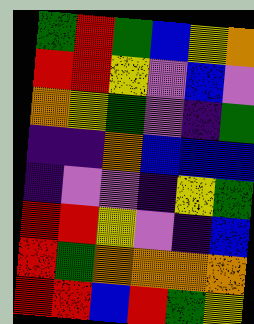[["green", "red", "green", "blue", "yellow", "orange"], ["red", "red", "yellow", "violet", "blue", "violet"], ["orange", "yellow", "green", "violet", "indigo", "green"], ["indigo", "indigo", "orange", "blue", "blue", "blue"], ["indigo", "violet", "violet", "indigo", "yellow", "green"], ["red", "red", "yellow", "violet", "indigo", "blue"], ["red", "green", "orange", "orange", "orange", "orange"], ["red", "red", "blue", "red", "green", "yellow"]]